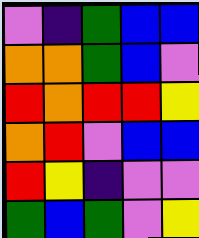[["violet", "indigo", "green", "blue", "blue"], ["orange", "orange", "green", "blue", "violet"], ["red", "orange", "red", "red", "yellow"], ["orange", "red", "violet", "blue", "blue"], ["red", "yellow", "indigo", "violet", "violet"], ["green", "blue", "green", "violet", "yellow"]]